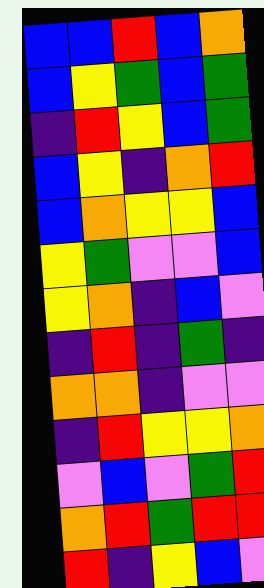[["blue", "blue", "red", "blue", "orange"], ["blue", "yellow", "green", "blue", "green"], ["indigo", "red", "yellow", "blue", "green"], ["blue", "yellow", "indigo", "orange", "red"], ["blue", "orange", "yellow", "yellow", "blue"], ["yellow", "green", "violet", "violet", "blue"], ["yellow", "orange", "indigo", "blue", "violet"], ["indigo", "red", "indigo", "green", "indigo"], ["orange", "orange", "indigo", "violet", "violet"], ["indigo", "red", "yellow", "yellow", "orange"], ["violet", "blue", "violet", "green", "red"], ["orange", "red", "green", "red", "red"], ["red", "indigo", "yellow", "blue", "violet"]]